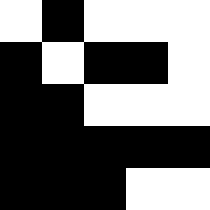[["white", "black", "white", "white", "white"], ["black", "white", "black", "black", "white"], ["black", "black", "white", "white", "white"], ["black", "black", "black", "black", "black"], ["black", "black", "black", "white", "white"]]